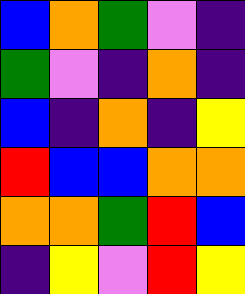[["blue", "orange", "green", "violet", "indigo"], ["green", "violet", "indigo", "orange", "indigo"], ["blue", "indigo", "orange", "indigo", "yellow"], ["red", "blue", "blue", "orange", "orange"], ["orange", "orange", "green", "red", "blue"], ["indigo", "yellow", "violet", "red", "yellow"]]